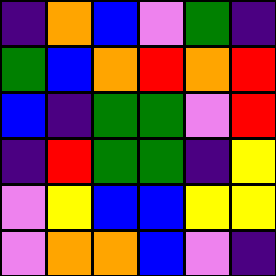[["indigo", "orange", "blue", "violet", "green", "indigo"], ["green", "blue", "orange", "red", "orange", "red"], ["blue", "indigo", "green", "green", "violet", "red"], ["indigo", "red", "green", "green", "indigo", "yellow"], ["violet", "yellow", "blue", "blue", "yellow", "yellow"], ["violet", "orange", "orange", "blue", "violet", "indigo"]]